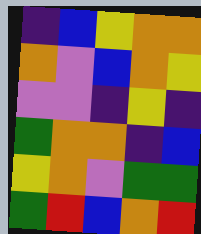[["indigo", "blue", "yellow", "orange", "orange"], ["orange", "violet", "blue", "orange", "yellow"], ["violet", "violet", "indigo", "yellow", "indigo"], ["green", "orange", "orange", "indigo", "blue"], ["yellow", "orange", "violet", "green", "green"], ["green", "red", "blue", "orange", "red"]]